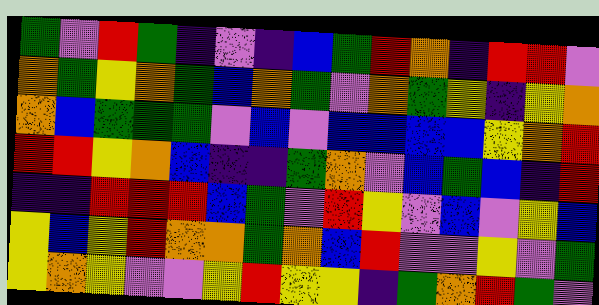[["green", "violet", "red", "green", "indigo", "violet", "indigo", "blue", "green", "red", "orange", "indigo", "red", "red", "violet"], ["orange", "green", "yellow", "orange", "green", "blue", "orange", "green", "violet", "orange", "green", "yellow", "indigo", "yellow", "orange"], ["orange", "blue", "green", "green", "green", "violet", "blue", "violet", "blue", "blue", "blue", "blue", "yellow", "orange", "red"], ["red", "red", "yellow", "orange", "blue", "indigo", "indigo", "green", "orange", "violet", "blue", "green", "blue", "indigo", "red"], ["indigo", "indigo", "red", "red", "red", "blue", "green", "violet", "red", "yellow", "violet", "blue", "violet", "yellow", "blue"], ["yellow", "blue", "yellow", "red", "orange", "orange", "green", "orange", "blue", "red", "violet", "violet", "yellow", "violet", "green"], ["yellow", "orange", "yellow", "violet", "violet", "yellow", "red", "yellow", "yellow", "indigo", "green", "orange", "red", "green", "violet"]]